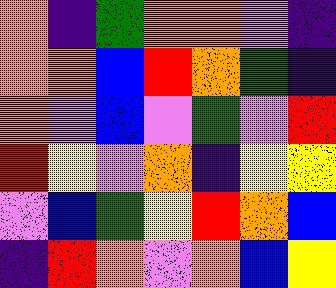[["orange", "indigo", "green", "orange", "orange", "violet", "indigo"], ["orange", "orange", "blue", "red", "orange", "green", "indigo"], ["orange", "violet", "blue", "violet", "green", "violet", "red"], ["red", "yellow", "violet", "orange", "indigo", "yellow", "yellow"], ["violet", "blue", "green", "yellow", "red", "orange", "blue"], ["indigo", "red", "orange", "violet", "orange", "blue", "yellow"]]